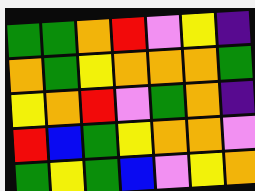[["green", "green", "orange", "red", "violet", "yellow", "indigo"], ["orange", "green", "yellow", "orange", "orange", "orange", "green"], ["yellow", "orange", "red", "violet", "green", "orange", "indigo"], ["red", "blue", "green", "yellow", "orange", "orange", "violet"], ["green", "yellow", "green", "blue", "violet", "yellow", "orange"]]